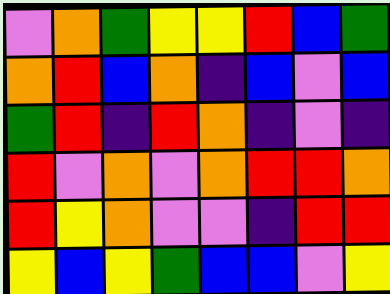[["violet", "orange", "green", "yellow", "yellow", "red", "blue", "green"], ["orange", "red", "blue", "orange", "indigo", "blue", "violet", "blue"], ["green", "red", "indigo", "red", "orange", "indigo", "violet", "indigo"], ["red", "violet", "orange", "violet", "orange", "red", "red", "orange"], ["red", "yellow", "orange", "violet", "violet", "indigo", "red", "red"], ["yellow", "blue", "yellow", "green", "blue", "blue", "violet", "yellow"]]